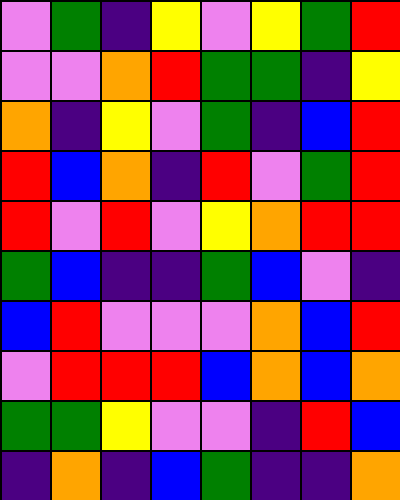[["violet", "green", "indigo", "yellow", "violet", "yellow", "green", "red"], ["violet", "violet", "orange", "red", "green", "green", "indigo", "yellow"], ["orange", "indigo", "yellow", "violet", "green", "indigo", "blue", "red"], ["red", "blue", "orange", "indigo", "red", "violet", "green", "red"], ["red", "violet", "red", "violet", "yellow", "orange", "red", "red"], ["green", "blue", "indigo", "indigo", "green", "blue", "violet", "indigo"], ["blue", "red", "violet", "violet", "violet", "orange", "blue", "red"], ["violet", "red", "red", "red", "blue", "orange", "blue", "orange"], ["green", "green", "yellow", "violet", "violet", "indigo", "red", "blue"], ["indigo", "orange", "indigo", "blue", "green", "indigo", "indigo", "orange"]]